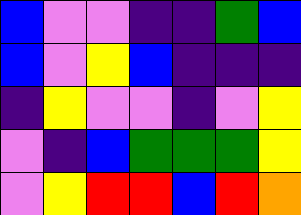[["blue", "violet", "violet", "indigo", "indigo", "green", "blue"], ["blue", "violet", "yellow", "blue", "indigo", "indigo", "indigo"], ["indigo", "yellow", "violet", "violet", "indigo", "violet", "yellow"], ["violet", "indigo", "blue", "green", "green", "green", "yellow"], ["violet", "yellow", "red", "red", "blue", "red", "orange"]]